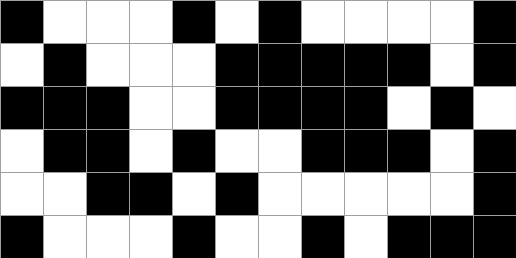[["black", "white", "white", "white", "black", "white", "black", "white", "white", "white", "white", "black"], ["white", "black", "white", "white", "white", "black", "black", "black", "black", "black", "white", "black"], ["black", "black", "black", "white", "white", "black", "black", "black", "black", "white", "black", "white"], ["white", "black", "black", "white", "black", "white", "white", "black", "black", "black", "white", "black"], ["white", "white", "black", "black", "white", "black", "white", "white", "white", "white", "white", "black"], ["black", "white", "white", "white", "black", "white", "white", "black", "white", "black", "black", "black"]]